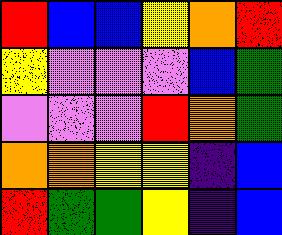[["red", "blue", "blue", "yellow", "orange", "red"], ["yellow", "violet", "violet", "violet", "blue", "green"], ["violet", "violet", "violet", "red", "orange", "green"], ["orange", "orange", "yellow", "yellow", "indigo", "blue"], ["red", "green", "green", "yellow", "indigo", "blue"]]